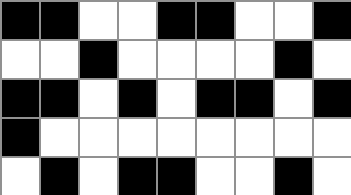[["black", "black", "white", "white", "black", "black", "white", "white", "black"], ["white", "white", "black", "white", "white", "white", "white", "black", "white"], ["black", "black", "white", "black", "white", "black", "black", "white", "black"], ["black", "white", "white", "white", "white", "white", "white", "white", "white"], ["white", "black", "white", "black", "black", "white", "white", "black", "white"]]